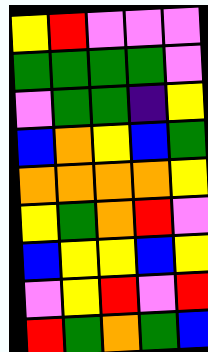[["yellow", "red", "violet", "violet", "violet"], ["green", "green", "green", "green", "violet"], ["violet", "green", "green", "indigo", "yellow"], ["blue", "orange", "yellow", "blue", "green"], ["orange", "orange", "orange", "orange", "yellow"], ["yellow", "green", "orange", "red", "violet"], ["blue", "yellow", "yellow", "blue", "yellow"], ["violet", "yellow", "red", "violet", "red"], ["red", "green", "orange", "green", "blue"]]